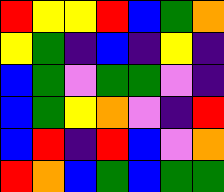[["red", "yellow", "yellow", "red", "blue", "green", "orange"], ["yellow", "green", "indigo", "blue", "indigo", "yellow", "indigo"], ["blue", "green", "violet", "green", "green", "violet", "indigo"], ["blue", "green", "yellow", "orange", "violet", "indigo", "red"], ["blue", "red", "indigo", "red", "blue", "violet", "orange"], ["red", "orange", "blue", "green", "blue", "green", "green"]]